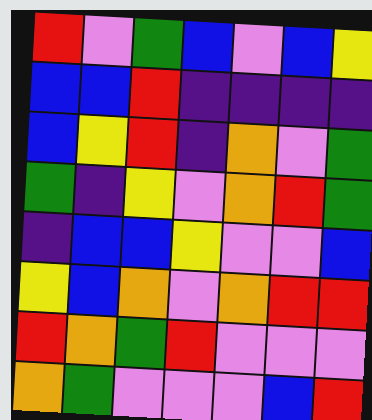[["red", "violet", "green", "blue", "violet", "blue", "yellow"], ["blue", "blue", "red", "indigo", "indigo", "indigo", "indigo"], ["blue", "yellow", "red", "indigo", "orange", "violet", "green"], ["green", "indigo", "yellow", "violet", "orange", "red", "green"], ["indigo", "blue", "blue", "yellow", "violet", "violet", "blue"], ["yellow", "blue", "orange", "violet", "orange", "red", "red"], ["red", "orange", "green", "red", "violet", "violet", "violet"], ["orange", "green", "violet", "violet", "violet", "blue", "red"]]